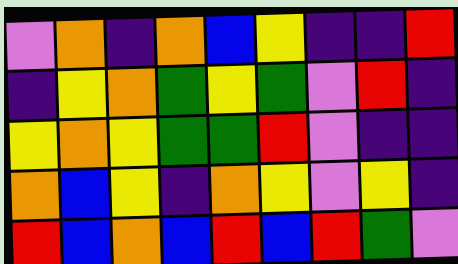[["violet", "orange", "indigo", "orange", "blue", "yellow", "indigo", "indigo", "red"], ["indigo", "yellow", "orange", "green", "yellow", "green", "violet", "red", "indigo"], ["yellow", "orange", "yellow", "green", "green", "red", "violet", "indigo", "indigo"], ["orange", "blue", "yellow", "indigo", "orange", "yellow", "violet", "yellow", "indigo"], ["red", "blue", "orange", "blue", "red", "blue", "red", "green", "violet"]]